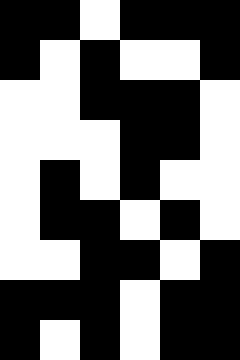[["black", "black", "white", "black", "black", "black"], ["black", "white", "black", "white", "white", "black"], ["white", "white", "black", "black", "black", "white"], ["white", "white", "white", "black", "black", "white"], ["white", "black", "white", "black", "white", "white"], ["white", "black", "black", "white", "black", "white"], ["white", "white", "black", "black", "white", "black"], ["black", "black", "black", "white", "black", "black"], ["black", "white", "black", "white", "black", "black"]]